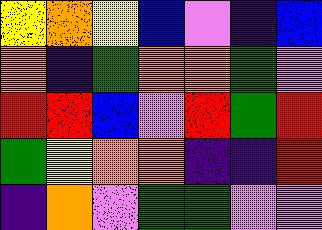[["yellow", "orange", "yellow", "blue", "violet", "indigo", "blue"], ["orange", "indigo", "green", "orange", "orange", "green", "violet"], ["red", "red", "blue", "violet", "red", "green", "red"], ["green", "yellow", "orange", "orange", "indigo", "indigo", "red"], ["indigo", "orange", "violet", "green", "green", "violet", "violet"]]